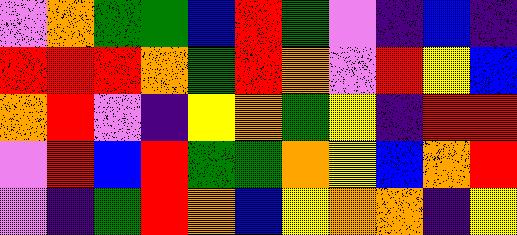[["violet", "orange", "green", "green", "blue", "red", "green", "violet", "indigo", "blue", "indigo"], ["red", "red", "red", "orange", "green", "red", "orange", "violet", "red", "yellow", "blue"], ["orange", "red", "violet", "indigo", "yellow", "orange", "green", "yellow", "indigo", "red", "red"], ["violet", "red", "blue", "red", "green", "green", "orange", "yellow", "blue", "orange", "red"], ["violet", "indigo", "green", "red", "orange", "blue", "yellow", "orange", "orange", "indigo", "yellow"]]